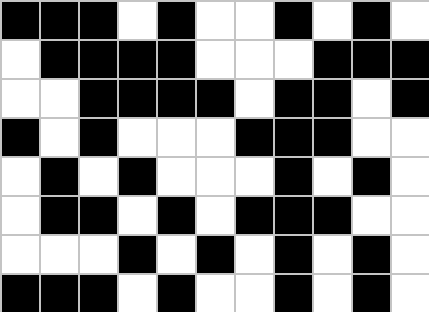[["black", "black", "black", "white", "black", "white", "white", "black", "white", "black", "white"], ["white", "black", "black", "black", "black", "white", "white", "white", "black", "black", "black"], ["white", "white", "black", "black", "black", "black", "white", "black", "black", "white", "black"], ["black", "white", "black", "white", "white", "white", "black", "black", "black", "white", "white"], ["white", "black", "white", "black", "white", "white", "white", "black", "white", "black", "white"], ["white", "black", "black", "white", "black", "white", "black", "black", "black", "white", "white"], ["white", "white", "white", "black", "white", "black", "white", "black", "white", "black", "white"], ["black", "black", "black", "white", "black", "white", "white", "black", "white", "black", "white"]]